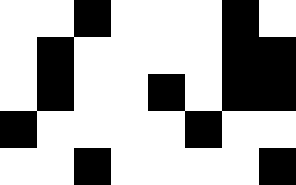[["white", "white", "black", "white", "white", "white", "black", "white"], ["white", "black", "white", "white", "white", "white", "black", "black"], ["white", "black", "white", "white", "black", "white", "black", "black"], ["black", "white", "white", "white", "white", "black", "white", "white"], ["white", "white", "black", "white", "white", "white", "white", "black"]]